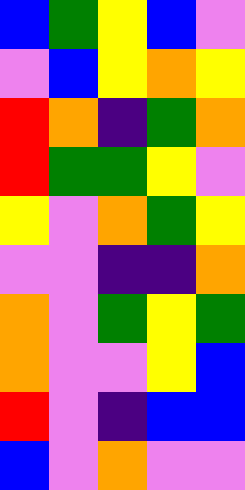[["blue", "green", "yellow", "blue", "violet"], ["violet", "blue", "yellow", "orange", "yellow"], ["red", "orange", "indigo", "green", "orange"], ["red", "green", "green", "yellow", "violet"], ["yellow", "violet", "orange", "green", "yellow"], ["violet", "violet", "indigo", "indigo", "orange"], ["orange", "violet", "green", "yellow", "green"], ["orange", "violet", "violet", "yellow", "blue"], ["red", "violet", "indigo", "blue", "blue"], ["blue", "violet", "orange", "violet", "violet"]]